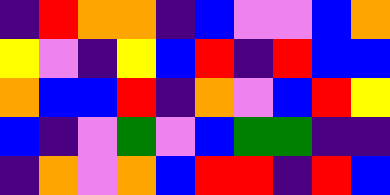[["indigo", "red", "orange", "orange", "indigo", "blue", "violet", "violet", "blue", "orange"], ["yellow", "violet", "indigo", "yellow", "blue", "red", "indigo", "red", "blue", "blue"], ["orange", "blue", "blue", "red", "indigo", "orange", "violet", "blue", "red", "yellow"], ["blue", "indigo", "violet", "green", "violet", "blue", "green", "green", "indigo", "indigo"], ["indigo", "orange", "violet", "orange", "blue", "red", "red", "indigo", "red", "blue"]]